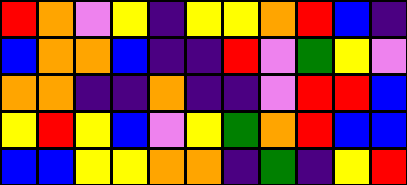[["red", "orange", "violet", "yellow", "indigo", "yellow", "yellow", "orange", "red", "blue", "indigo"], ["blue", "orange", "orange", "blue", "indigo", "indigo", "red", "violet", "green", "yellow", "violet"], ["orange", "orange", "indigo", "indigo", "orange", "indigo", "indigo", "violet", "red", "red", "blue"], ["yellow", "red", "yellow", "blue", "violet", "yellow", "green", "orange", "red", "blue", "blue"], ["blue", "blue", "yellow", "yellow", "orange", "orange", "indigo", "green", "indigo", "yellow", "red"]]